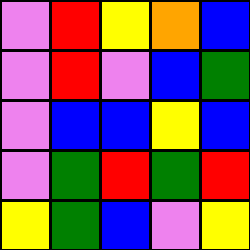[["violet", "red", "yellow", "orange", "blue"], ["violet", "red", "violet", "blue", "green"], ["violet", "blue", "blue", "yellow", "blue"], ["violet", "green", "red", "green", "red"], ["yellow", "green", "blue", "violet", "yellow"]]